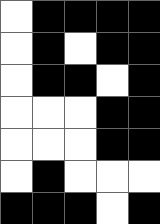[["white", "black", "black", "black", "black"], ["white", "black", "white", "black", "black"], ["white", "black", "black", "white", "black"], ["white", "white", "white", "black", "black"], ["white", "white", "white", "black", "black"], ["white", "black", "white", "white", "white"], ["black", "black", "black", "white", "black"]]